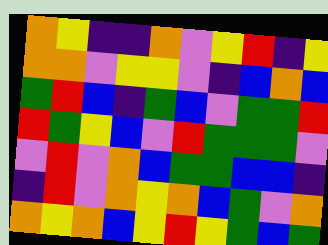[["orange", "yellow", "indigo", "indigo", "orange", "violet", "yellow", "red", "indigo", "yellow"], ["orange", "orange", "violet", "yellow", "yellow", "violet", "indigo", "blue", "orange", "blue"], ["green", "red", "blue", "indigo", "green", "blue", "violet", "green", "green", "red"], ["red", "green", "yellow", "blue", "violet", "red", "green", "green", "green", "violet"], ["violet", "red", "violet", "orange", "blue", "green", "green", "blue", "blue", "indigo"], ["indigo", "red", "violet", "orange", "yellow", "orange", "blue", "green", "violet", "orange"], ["orange", "yellow", "orange", "blue", "yellow", "red", "yellow", "green", "blue", "green"]]